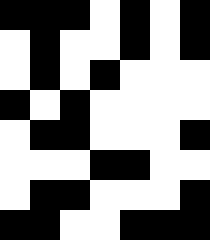[["black", "black", "black", "white", "black", "white", "black"], ["white", "black", "white", "white", "black", "white", "black"], ["white", "black", "white", "black", "white", "white", "white"], ["black", "white", "black", "white", "white", "white", "white"], ["white", "black", "black", "white", "white", "white", "black"], ["white", "white", "white", "black", "black", "white", "white"], ["white", "black", "black", "white", "white", "white", "black"], ["black", "black", "white", "white", "black", "black", "black"]]